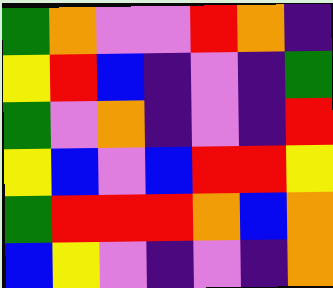[["green", "orange", "violet", "violet", "red", "orange", "indigo"], ["yellow", "red", "blue", "indigo", "violet", "indigo", "green"], ["green", "violet", "orange", "indigo", "violet", "indigo", "red"], ["yellow", "blue", "violet", "blue", "red", "red", "yellow"], ["green", "red", "red", "red", "orange", "blue", "orange"], ["blue", "yellow", "violet", "indigo", "violet", "indigo", "orange"]]